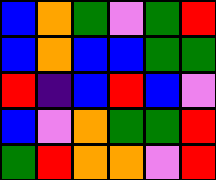[["blue", "orange", "green", "violet", "green", "red"], ["blue", "orange", "blue", "blue", "green", "green"], ["red", "indigo", "blue", "red", "blue", "violet"], ["blue", "violet", "orange", "green", "green", "red"], ["green", "red", "orange", "orange", "violet", "red"]]